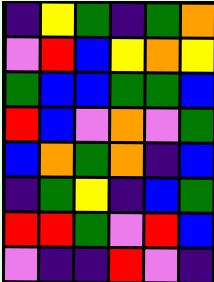[["indigo", "yellow", "green", "indigo", "green", "orange"], ["violet", "red", "blue", "yellow", "orange", "yellow"], ["green", "blue", "blue", "green", "green", "blue"], ["red", "blue", "violet", "orange", "violet", "green"], ["blue", "orange", "green", "orange", "indigo", "blue"], ["indigo", "green", "yellow", "indigo", "blue", "green"], ["red", "red", "green", "violet", "red", "blue"], ["violet", "indigo", "indigo", "red", "violet", "indigo"]]